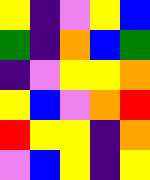[["yellow", "indigo", "violet", "yellow", "blue"], ["green", "indigo", "orange", "blue", "green"], ["indigo", "violet", "yellow", "yellow", "orange"], ["yellow", "blue", "violet", "orange", "red"], ["red", "yellow", "yellow", "indigo", "orange"], ["violet", "blue", "yellow", "indigo", "yellow"]]